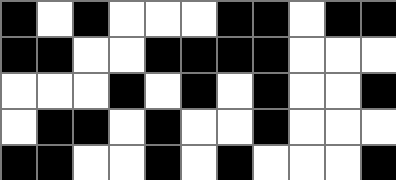[["black", "white", "black", "white", "white", "white", "black", "black", "white", "black", "black"], ["black", "black", "white", "white", "black", "black", "black", "black", "white", "white", "white"], ["white", "white", "white", "black", "white", "black", "white", "black", "white", "white", "black"], ["white", "black", "black", "white", "black", "white", "white", "black", "white", "white", "white"], ["black", "black", "white", "white", "black", "white", "black", "white", "white", "white", "black"]]